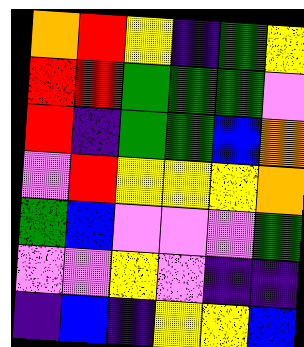[["orange", "red", "yellow", "indigo", "green", "yellow"], ["red", "red", "green", "green", "green", "violet"], ["red", "indigo", "green", "green", "blue", "orange"], ["violet", "red", "yellow", "yellow", "yellow", "orange"], ["green", "blue", "violet", "violet", "violet", "green"], ["violet", "violet", "yellow", "violet", "indigo", "indigo"], ["indigo", "blue", "indigo", "yellow", "yellow", "blue"]]